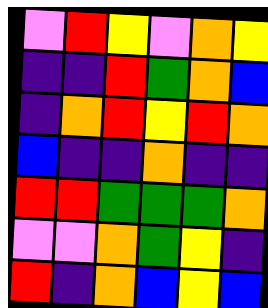[["violet", "red", "yellow", "violet", "orange", "yellow"], ["indigo", "indigo", "red", "green", "orange", "blue"], ["indigo", "orange", "red", "yellow", "red", "orange"], ["blue", "indigo", "indigo", "orange", "indigo", "indigo"], ["red", "red", "green", "green", "green", "orange"], ["violet", "violet", "orange", "green", "yellow", "indigo"], ["red", "indigo", "orange", "blue", "yellow", "blue"]]